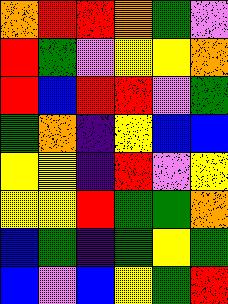[["orange", "red", "red", "orange", "green", "violet"], ["red", "green", "violet", "yellow", "yellow", "orange"], ["red", "blue", "red", "red", "violet", "green"], ["green", "orange", "indigo", "yellow", "blue", "blue"], ["yellow", "yellow", "indigo", "red", "violet", "yellow"], ["yellow", "yellow", "red", "green", "green", "orange"], ["blue", "green", "indigo", "green", "yellow", "green"], ["blue", "violet", "blue", "yellow", "green", "red"]]